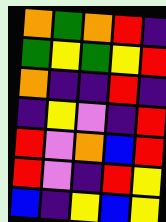[["orange", "green", "orange", "red", "indigo"], ["green", "yellow", "green", "yellow", "red"], ["orange", "indigo", "indigo", "red", "indigo"], ["indigo", "yellow", "violet", "indigo", "red"], ["red", "violet", "orange", "blue", "red"], ["red", "violet", "indigo", "red", "yellow"], ["blue", "indigo", "yellow", "blue", "yellow"]]